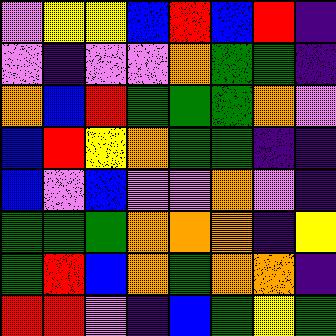[["violet", "yellow", "yellow", "blue", "red", "blue", "red", "indigo"], ["violet", "indigo", "violet", "violet", "orange", "green", "green", "indigo"], ["orange", "blue", "red", "green", "green", "green", "orange", "violet"], ["blue", "red", "yellow", "orange", "green", "green", "indigo", "indigo"], ["blue", "violet", "blue", "violet", "violet", "orange", "violet", "indigo"], ["green", "green", "green", "orange", "orange", "orange", "indigo", "yellow"], ["green", "red", "blue", "orange", "green", "orange", "orange", "indigo"], ["red", "red", "violet", "indigo", "blue", "green", "yellow", "green"]]